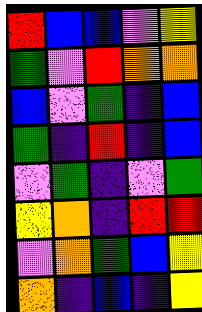[["red", "blue", "blue", "violet", "yellow"], ["green", "violet", "red", "orange", "orange"], ["blue", "violet", "green", "indigo", "blue"], ["green", "indigo", "red", "indigo", "blue"], ["violet", "green", "indigo", "violet", "green"], ["yellow", "orange", "indigo", "red", "red"], ["violet", "orange", "green", "blue", "yellow"], ["orange", "indigo", "blue", "indigo", "yellow"]]